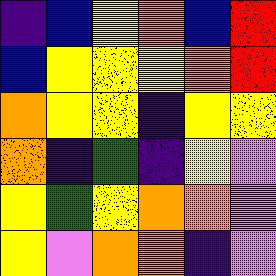[["indigo", "blue", "yellow", "orange", "blue", "red"], ["blue", "yellow", "yellow", "yellow", "orange", "red"], ["orange", "yellow", "yellow", "indigo", "yellow", "yellow"], ["orange", "indigo", "green", "indigo", "yellow", "violet"], ["yellow", "green", "yellow", "orange", "orange", "violet"], ["yellow", "violet", "orange", "orange", "indigo", "violet"]]